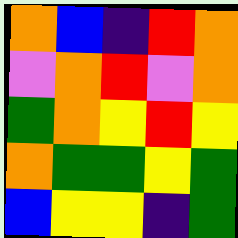[["orange", "blue", "indigo", "red", "orange"], ["violet", "orange", "red", "violet", "orange"], ["green", "orange", "yellow", "red", "yellow"], ["orange", "green", "green", "yellow", "green"], ["blue", "yellow", "yellow", "indigo", "green"]]